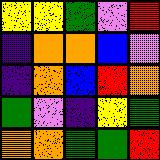[["yellow", "yellow", "green", "violet", "red"], ["indigo", "orange", "orange", "blue", "violet"], ["indigo", "orange", "blue", "red", "orange"], ["green", "violet", "indigo", "yellow", "green"], ["orange", "orange", "green", "green", "red"]]